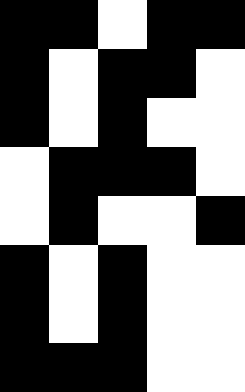[["black", "black", "white", "black", "black"], ["black", "white", "black", "black", "white"], ["black", "white", "black", "white", "white"], ["white", "black", "black", "black", "white"], ["white", "black", "white", "white", "black"], ["black", "white", "black", "white", "white"], ["black", "white", "black", "white", "white"], ["black", "black", "black", "white", "white"]]